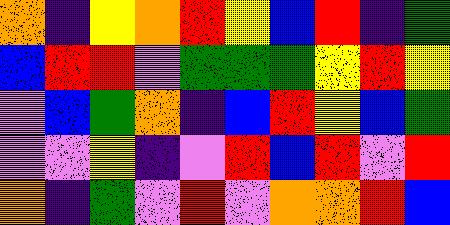[["orange", "indigo", "yellow", "orange", "red", "yellow", "blue", "red", "indigo", "green"], ["blue", "red", "red", "violet", "green", "green", "green", "yellow", "red", "yellow"], ["violet", "blue", "green", "orange", "indigo", "blue", "red", "yellow", "blue", "green"], ["violet", "violet", "yellow", "indigo", "violet", "red", "blue", "red", "violet", "red"], ["orange", "indigo", "green", "violet", "red", "violet", "orange", "orange", "red", "blue"]]